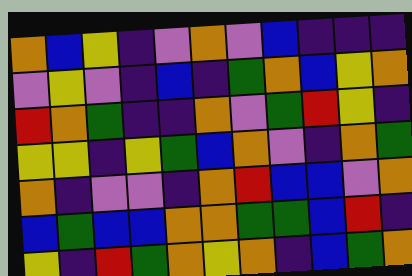[["orange", "blue", "yellow", "indigo", "violet", "orange", "violet", "blue", "indigo", "indigo", "indigo"], ["violet", "yellow", "violet", "indigo", "blue", "indigo", "green", "orange", "blue", "yellow", "orange"], ["red", "orange", "green", "indigo", "indigo", "orange", "violet", "green", "red", "yellow", "indigo"], ["yellow", "yellow", "indigo", "yellow", "green", "blue", "orange", "violet", "indigo", "orange", "green"], ["orange", "indigo", "violet", "violet", "indigo", "orange", "red", "blue", "blue", "violet", "orange"], ["blue", "green", "blue", "blue", "orange", "orange", "green", "green", "blue", "red", "indigo"], ["yellow", "indigo", "red", "green", "orange", "yellow", "orange", "indigo", "blue", "green", "orange"]]